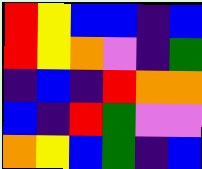[["red", "yellow", "blue", "blue", "indigo", "blue"], ["red", "yellow", "orange", "violet", "indigo", "green"], ["indigo", "blue", "indigo", "red", "orange", "orange"], ["blue", "indigo", "red", "green", "violet", "violet"], ["orange", "yellow", "blue", "green", "indigo", "blue"]]